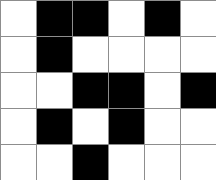[["white", "black", "black", "white", "black", "white"], ["white", "black", "white", "white", "white", "white"], ["white", "white", "black", "black", "white", "black"], ["white", "black", "white", "black", "white", "white"], ["white", "white", "black", "white", "white", "white"]]